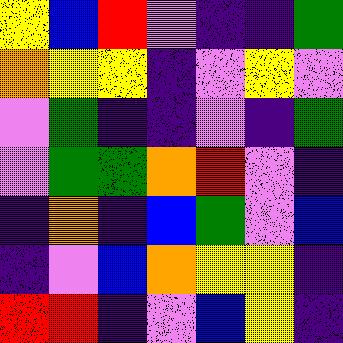[["yellow", "blue", "red", "violet", "indigo", "indigo", "green"], ["orange", "yellow", "yellow", "indigo", "violet", "yellow", "violet"], ["violet", "green", "indigo", "indigo", "violet", "indigo", "green"], ["violet", "green", "green", "orange", "red", "violet", "indigo"], ["indigo", "orange", "indigo", "blue", "green", "violet", "blue"], ["indigo", "violet", "blue", "orange", "yellow", "yellow", "indigo"], ["red", "red", "indigo", "violet", "blue", "yellow", "indigo"]]